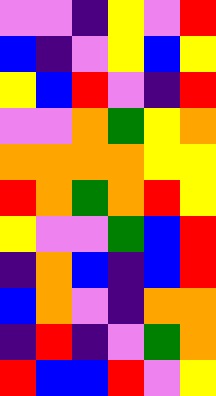[["violet", "violet", "indigo", "yellow", "violet", "red"], ["blue", "indigo", "violet", "yellow", "blue", "yellow"], ["yellow", "blue", "red", "violet", "indigo", "red"], ["violet", "violet", "orange", "green", "yellow", "orange"], ["orange", "orange", "orange", "orange", "yellow", "yellow"], ["red", "orange", "green", "orange", "red", "yellow"], ["yellow", "violet", "violet", "green", "blue", "red"], ["indigo", "orange", "blue", "indigo", "blue", "red"], ["blue", "orange", "violet", "indigo", "orange", "orange"], ["indigo", "red", "indigo", "violet", "green", "orange"], ["red", "blue", "blue", "red", "violet", "yellow"]]